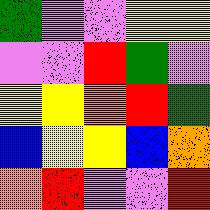[["green", "violet", "violet", "yellow", "yellow"], ["violet", "violet", "red", "green", "violet"], ["yellow", "yellow", "orange", "red", "green"], ["blue", "yellow", "yellow", "blue", "orange"], ["orange", "red", "violet", "violet", "red"]]